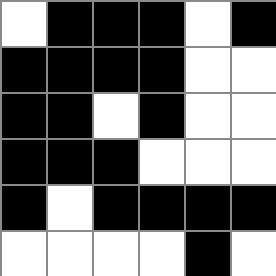[["white", "black", "black", "black", "white", "black"], ["black", "black", "black", "black", "white", "white"], ["black", "black", "white", "black", "white", "white"], ["black", "black", "black", "white", "white", "white"], ["black", "white", "black", "black", "black", "black"], ["white", "white", "white", "white", "black", "white"]]